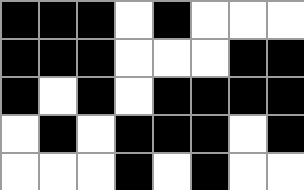[["black", "black", "black", "white", "black", "white", "white", "white"], ["black", "black", "black", "white", "white", "white", "black", "black"], ["black", "white", "black", "white", "black", "black", "black", "black"], ["white", "black", "white", "black", "black", "black", "white", "black"], ["white", "white", "white", "black", "white", "black", "white", "white"]]